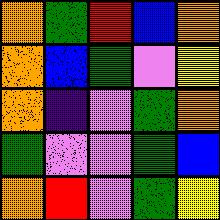[["orange", "green", "red", "blue", "orange"], ["orange", "blue", "green", "violet", "yellow"], ["orange", "indigo", "violet", "green", "orange"], ["green", "violet", "violet", "green", "blue"], ["orange", "red", "violet", "green", "yellow"]]